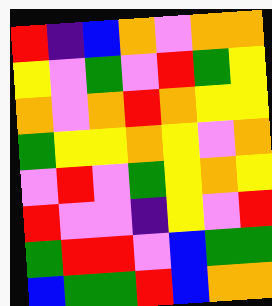[["red", "indigo", "blue", "orange", "violet", "orange", "orange"], ["yellow", "violet", "green", "violet", "red", "green", "yellow"], ["orange", "violet", "orange", "red", "orange", "yellow", "yellow"], ["green", "yellow", "yellow", "orange", "yellow", "violet", "orange"], ["violet", "red", "violet", "green", "yellow", "orange", "yellow"], ["red", "violet", "violet", "indigo", "yellow", "violet", "red"], ["green", "red", "red", "violet", "blue", "green", "green"], ["blue", "green", "green", "red", "blue", "orange", "orange"]]